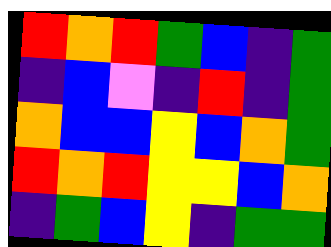[["red", "orange", "red", "green", "blue", "indigo", "green"], ["indigo", "blue", "violet", "indigo", "red", "indigo", "green"], ["orange", "blue", "blue", "yellow", "blue", "orange", "green"], ["red", "orange", "red", "yellow", "yellow", "blue", "orange"], ["indigo", "green", "blue", "yellow", "indigo", "green", "green"]]